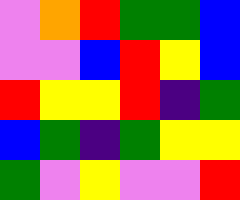[["violet", "orange", "red", "green", "green", "blue"], ["violet", "violet", "blue", "red", "yellow", "blue"], ["red", "yellow", "yellow", "red", "indigo", "green"], ["blue", "green", "indigo", "green", "yellow", "yellow"], ["green", "violet", "yellow", "violet", "violet", "red"]]